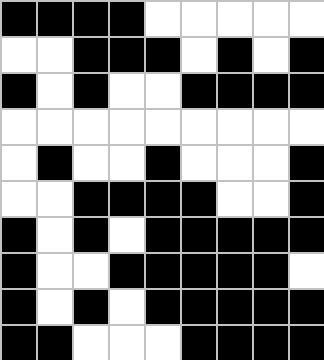[["black", "black", "black", "black", "white", "white", "white", "white", "white"], ["white", "white", "black", "black", "black", "white", "black", "white", "black"], ["black", "white", "black", "white", "white", "black", "black", "black", "black"], ["white", "white", "white", "white", "white", "white", "white", "white", "white"], ["white", "black", "white", "white", "black", "white", "white", "white", "black"], ["white", "white", "black", "black", "black", "black", "white", "white", "black"], ["black", "white", "black", "white", "black", "black", "black", "black", "black"], ["black", "white", "white", "black", "black", "black", "black", "black", "white"], ["black", "white", "black", "white", "black", "black", "black", "black", "black"], ["black", "black", "white", "white", "white", "black", "black", "black", "black"]]